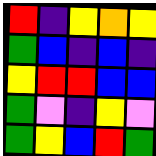[["red", "indigo", "yellow", "orange", "yellow"], ["green", "blue", "indigo", "blue", "indigo"], ["yellow", "red", "red", "blue", "blue"], ["green", "violet", "indigo", "yellow", "violet"], ["green", "yellow", "blue", "red", "green"]]